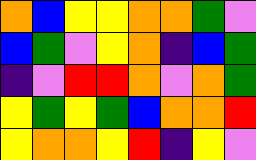[["orange", "blue", "yellow", "yellow", "orange", "orange", "green", "violet"], ["blue", "green", "violet", "yellow", "orange", "indigo", "blue", "green"], ["indigo", "violet", "red", "red", "orange", "violet", "orange", "green"], ["yellow", "green", "yellow", "green", "blue", "orange", "orange", "red"], ["yellow", "orange", "orange", "yellow", "red", "indigo", "yellow", "violet"]]